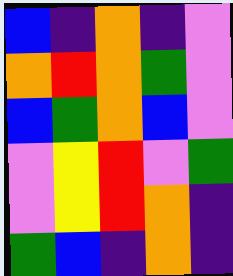[["blue", "indigo", "orange", "indigo", "violet"], ["orange", "red", "orange", "green", "violet"], ["blue", "green", "orange", "blue", "violet"], ["violet", "yellow", "red", "violet", "green"], ["violet", "yellow", "red", "orange", "indigo"], ["green", "blue", "indigo", "orange", "indigo"]]